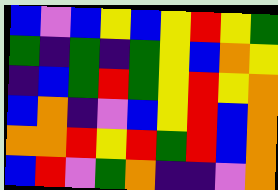[["blue", "violet", "blue", "yellow", "blue", "yellow", "red", "yellow", "green"], ["green", "indigo", "green", "indigo", "green", "yellow", "blue", "orange", "yellow"], ["indigo", "blue", "green", "red", "green", "yellow", "red", "yellow", "orange"], ["blue", "orange", "indigo", "violet", "blue", "yellow", "red", "blue", "orange"], ["orange", "orange", "red", "yellow", "red", "green", "red", "blue", "orange"], ["blue", "red", "violet", "green", "orange", "indigo", "indigo", "violet", "orange"]]